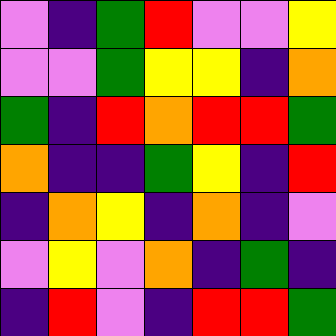[["violet", "indigo", "green", "red", "violet", "violet", "yellow"], ["violet", "violet", "green", "yellow", "yellow", "indigo", "orange"], ["green", "indigo", "red", "orange", "red", "red", "green"], ["orange", "indigo", "indigo", "green", "yellow", "indigo", "red"], ["indigo", "orange", "yellow", "indigo", "orange", "indigo", "violet"], ["violet", "yellow", "violet", "orange", "indigo", "green", "indigo"], ["indigo", "red", "violet", "indigo", "red", "red", "green"]]